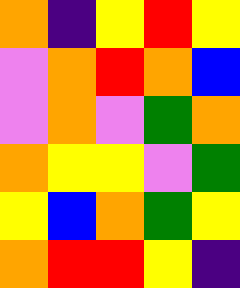[["orange", "indigo", "yellow", "red", "yellow"], ["violet", "orange", "red", "orange", "blue"], ["violet", "orange", "violet", "green", "orange"], ["orange", "yellow", "yellow", "violet", "green"], ["yellow", "blue", "orange", "green", "yellow"], ["orange", "red", "red", "yellow", "indigo"]]